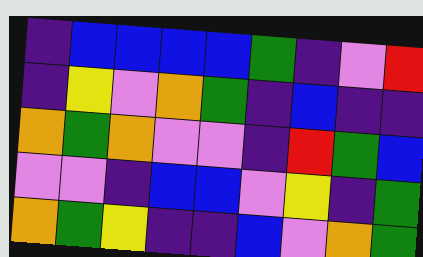[["indigo", "blue", "blue", "blue", "blue", "green", "indigo", "violet", "red"], ["indigo", "yellow", "violet", "orange", "green", "indigo", "blue", "indigo", "indigo"], ["orange", "green", "orange", "violet", "violet", "indigo", "red", "green", "blue"], ["violet", "violet", "indigo", "blue", "blue", "violet", "yellow", "indigo", "green"], ["orange", "green", "yellow", "indigo", "indigo", "blue", "violet", "orange", "green"]]